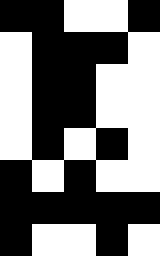[["black", "black", "white", "white", "black"], ["white", "black", "black", "black", "white"], ["white", "black", "black", "white", "white"], ["white", "black", "black", "white", "white"], ["white", "black", "white", "black", "white"], ["black", "white", "black", "white", "white"], ["black", "black", "black", "black", "black"], ["black", "white", "white", "black", "white"]]